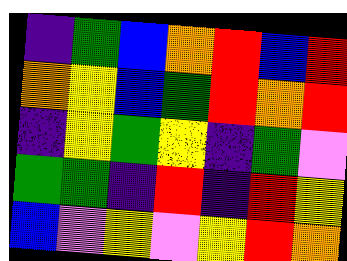[["indigo", "green", "blue", "orange", "red", "blue", "red"], ["orange", "yellow", "blue", "green", "red", "orange", "red"], ["indigo", "yellow", "green", "yellow", "indigo", "green", "violet"], ["green", "green", "indigo", "red", "indigo", "red", "yellow"], ["blue", "violet", "yellow", "violet", "yellow", "red", "orange"]]